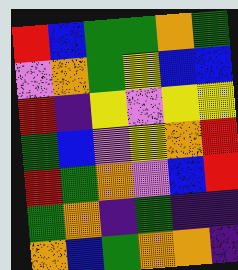[["red", "blue", "green", "green", "orange", "green"], ["violet", "orange", "green", "yellow", "blue", "blue"], ["red", "indigo", "yellow", "violet", "yellow", "yellow"], ["green", "blue", "violet", "yellow", "orange", "red"], ["red", "green", "orange", "violet", "blue", "red"], ["green", "orange", "indigo", "green", "indigo", "indigo"], ["orange", "blue", "green", "orange", "orange", "indigo"]]